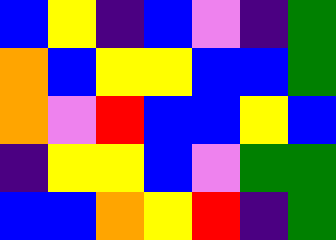[["blue", "yellow", "indigo", "blue", "violet", "indigo", "green"], ["orange", "blue", "yellow", "yellow", "blue", "blue", "green"], ["orange", "violet", "red", "blue", "blue", "yellow", "blue"], ["indigo", "yellow", "yellow", "blue", "violet", "green", "green"], ["blue", "blue", "orange", "yellow", "red", "indigo", "green"]]